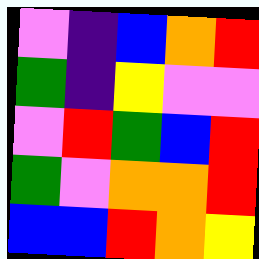[["violet", "indigo", "blue", "orange", "red"], ["green", "indigo", "yellow", "violet", "violet"], ["violet", "red", "green", "blue", "red"], ["green", "violet", "orange", "orange", "red"], ["blue", "blue", "red", "orange", "yellow"]]